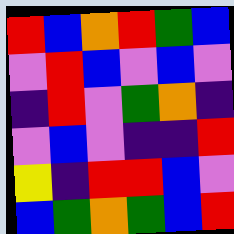[["red", "blue", "orange", "red", "green", "blue"], ["violet", "red", "blue", "violet", "blue", "violet"], ["indigo", "red", "violet", "green", "orange", "indigo"], ["violet", "blue", "violet", "indigo", "indigo", "red"], ["yellow", "indigo", "red", "red", "blue", "violet"], ["blue", "green", "orange", "green", "blue", "red"]]